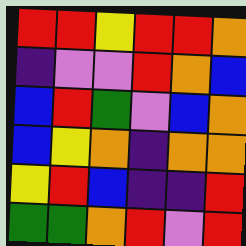[["red", "red", "yellow", "red", "red", "orange"], ["indigo", "violet", "violet", "red", "orange", "blue"], ["blue", "red", "green", "violet", "blue", "orange"], ["blue", "yellow", "orange", "indigo", "orange", "orange"], ["yellow", "red", "blue", "indigo", "indigo", "red"], ["green", "green", "orange", "red", "violet", "red"]]